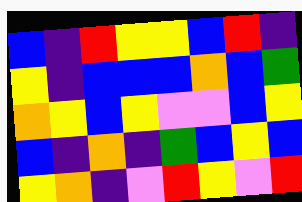[["blue", "indigo", "red", "yellow", "yellow", "blue", "red", "indigo"], ["yellow", "indigo", "blue", "blue", "blue", "orange", "blue", "green"], ["orange", "yellow", "blue", "yellow", "violet", "violet", "blue", "yellow"], ["blue", "indigo", "orange", "indigo", "green", "blue", "yellow", "blue"], ["yellow", "orange", "indigo", "violet", "red", "yellow", "violet", "red"]]